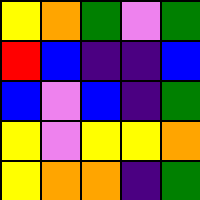[["yellow", "orange", "green", "violet", "green"], ["red", "blue", "indigo", "indigo", "blue"], ["blue", "violet", "blue", "indigo", "green"], ["yellow", "violet", "yellow", "yellow", "orange"], ["yellow", "orange", "orange", "indigo", "green"]]